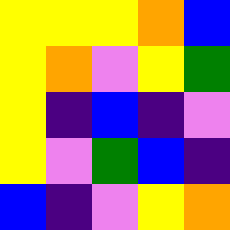[["yellow", "yellow", "yellow", "orange", "blue"], ["yellow", "orange", "violet", "yellow", "green"], ["yellow", "indigo", "blue", "indigo", "violet"], ["yellow", "violet", "green", "blue", "indigo"], ["blue", "indigo", "violet", "yellow", "orange"]]